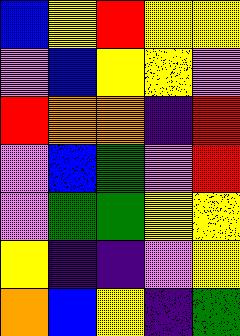[["blue", "yellow", "red", "yellow", "yellow"], ["violet", "blue", "yellow", "yellow", "violet"], ["red", "orange", "orange", "indigo", "red"], ["violet", "blue", "green", "violet", "red"], ["violet", "green", "green", "yellow", "yellow"], ["yellow", "indigo", "indigo", "violet", "yellow"], ["orange", "blue", "yellow", "indigo", "green"]]